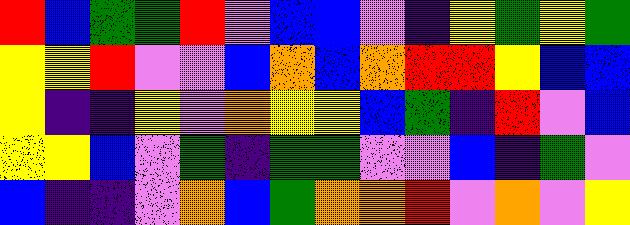[["red", "blue", "green", "green", "red", "violet", "blue", "blue", "violet", "indigo", "yellow", "green", "yellow", "green"], ["yellow", "yellow", "red", "violet", "violet", "blue", "orange", "blue", "orange", "red", "red", "yellow", "blue", "blue"], ["yellow", "indigo", "indigo", "yellow", "violet", "orange", "yellow", "yellow", "blue", "green", "indigo", "red", "violet", "blue"], ["yellow", "yellow", "blue", "violet", "green", "indigo", "green", "green", "violet", "violet", "blue", "indigo", "green", "violet"], ["blue", "indigo", "indigo", "violet", "orange", "blue", "green", "orange", "orange", "red", "violet", "orange", "violet", "yellow"]]